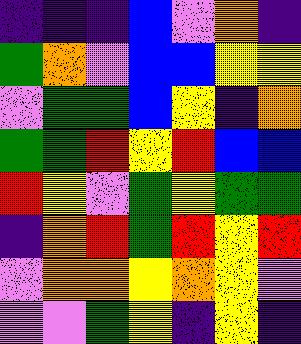[["indigo", "indigo", "indigo", "blue", "violet", "orange", "indigo"], ["green", "orange", "violet", "blue", "blue", "yellow", "yellow"], ["violet", "green", "green", "blue", "yellow", "indigo", "orange"], ["green", "green", "red", "yellow", "red", "blue", "blue"], ["red", "yellow", "violet", "green", "yellow", "green", "green"], ["indigo", "orange", "red", "green", "red", "yellow", "red"], ["violet", "orange", "orange", "yellow", "orange", "yellow", "violet"], ["violet", "violet", "green", "yellow", "indigo", "yellow", "indigo"]]